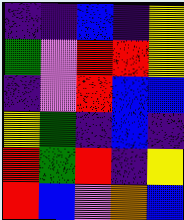[["indigo", "indigo", "blue", "indigo", "yellow"], ["green", "violet", "red", "red", "yellow"], ["indigo", "violet", "red", "blue", "blue"], ["yellow", "green", "indigo", "blue", "indigo"], ["red", "green", "red", "indigo", "yellow"], ["red", "blue", "violet", "orange", "blue"]]